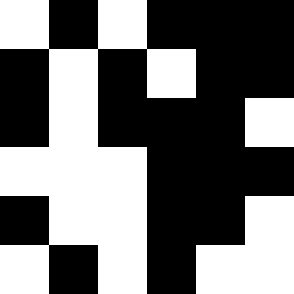[["white", "black", "white", "black", "black", "black"], ["black", "white", "black", "white", "black", "black"], ["black", "white", "black", "black", "black", "white"], ["white", "white", "white", "black", "black", "black"], ["black", "white", "white", "black", "black", "white"], ["white", "black", "white", "black", "white", "white"]]